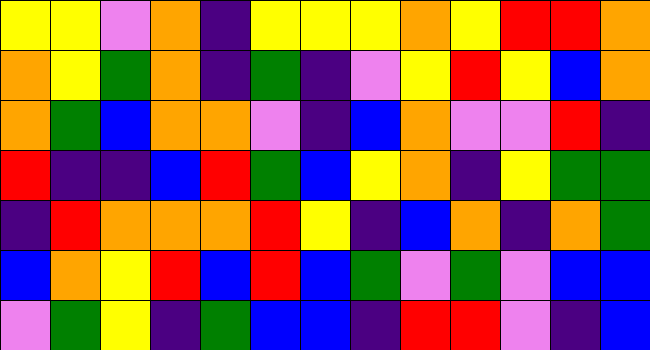[["yellow", "yellow", "violet", "orange", "indigo", "yellow", "yellow", "yellow", "orange", "yellow", "red", "red", "orange"], ["orange", "yellow", "green", "orange", "indigo", "green", "indigo", "violet", "yellow", "red", "yellow", "blue", "orange"], ["orange", "green", "blue", "orange", "orange", "violet", "indigo", "blue", "orange", "violet", "violet", "red", "indigo"], ["red", "indigo", "indigo", "blue", "red", "green", "blue", "yellow", "orange", "indigo", "yellow", "green", "green"], ["indigo", "red", "orange", "orange", "orange", "red", "yellow", "indigo", "blue", "orange", "indigo", "orange", "green"], ["blue", "orange", "yellow", "red", "blue", "red", "blue", "green", "violet", "green", "violet", "blue", "blue"], ["violet", "green", "yellow", "indigo", "green", "blue", "blue", "indigo", "red", "red", "violet", "indigo", "blue"]]